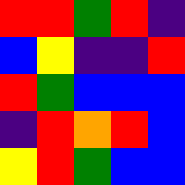[["red", "red", "green", "red", "indigo"], ["blue", "yellow", "indigo", "indigo", "red"], ["red", "green", "blue", "blue", "blue"], ["indigo", "red", "orange", "red", "blue"], ["yellow", "red", "green", "blue", "blue"]]